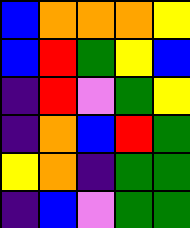[["blue", "orange", "orange", "orange", "yellow"], ["blue", "red", "green", "yellow", "blue"], ["indigo", "red", "violet", "green", "yellow"], ["indigo", "orange", "blue", "red", "green"], ["yellow", "orange", "indigo", "green", "green"], ["indigo", "blue", "violet", "green", "green"]]